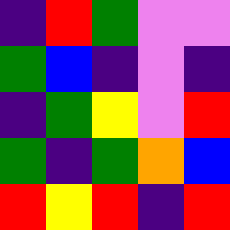[["indigo", "red", "green", "violet", "violet"], ["green", "blue", "indigo", "violet", "indigo"], ["indigo", "green", "yellow", "violet", "red"], ["green", "indigo", "green", "orange", "blue"], ["red", "yellow", "red", "indigo", "red"]]